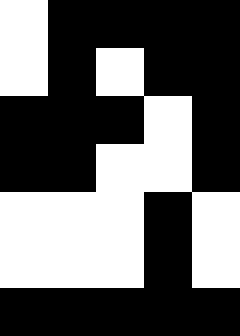[["white", "black", "black", "black", "black"], ["white", "black", "white", "black", "black"], ["black", "black", "black", "white", "black"], ["black", "black", "white", "white", "black"], ["white", "white", "white", "black", "white"], ["white", "white", "white", "black", "white"], ["black", "black", "black", "black", "black"]]